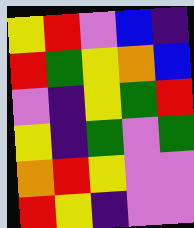[["yellow", "red", "violet", "blue", "indigo"], ["red", "green", "yellow", "orange", "blue"], ["violet", "indigo", "yellow", "green", "red"], ["yellow", "indigo", "green", "violet", "green"], ["orange", "red", "yellow", "violet", "violet"], ["red", "yellow", "indigo", "violet", "violet"]]